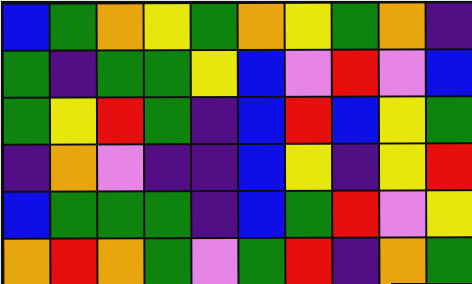[["blue", "green", "orange", "yellow", "green", "orange", "yellow", "green", "orange", "indigo"], ["green", "indigo", "green", "green", "yellow", "blue", "violet", "red", "violet", "blue"], ["green", "yellow", "red", "green", "indigo", "blue", "red", "blue", "yellow", "green"], ["indigo", "orange", "violet", "indigo", "indigo", "blue", "yellow", "indigo", "yellow", "red"], ["blue", "green", "green", "green", "indigo", "blue", "green", "red", "violet", "yellow"], ["orange", "red", "orange", "green", "violet", "green", "red", "indigo", "orange", "green"]]